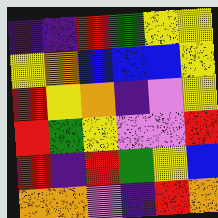[["indigo", "indigo", "red", "green", "yellow", "yellow"], ["yellow", "orange", "blue", "blue", "blue", "yellow"], ["red", "yellow", "orange", "indigo", "violet", "yellow"], ["red", "green", "yellow", "violet", "violet", "red"], ["red", "indigo", "red", "green", "yellow", "blue"], ["orange", "orange", "violet", "indigo", "red", "orange"]]